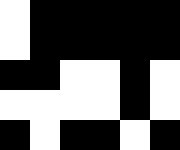[["white", "black", "black", "black", "black", "black"], ["white", "black", "black", "black", "black", "black"], ["black", "black", "white", "white", "black", "white"], ["white", "white", "white", "white", "black", "white"], ["black", "white", "black", "black", "white", "black"]]